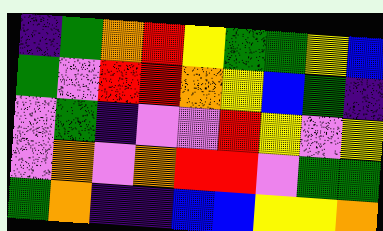[["indigo", "green", "orange", "red", "yellow", "green", "green", "yellow", "blue"], ["green", "violet", "red", "red", "orange", "yellow", "blue", "green", "indigo"], ["violet", "green", "indigo", "violet", "violet", "red", "yellow", "violet", "yellow"], ["violet", "orange", "violet", "orange", "red", "red", "violet", "green", "green"], ["green", "orange", "indigo", "indigo", "blue", "blue", "yellow", "yellow", "orange"]]